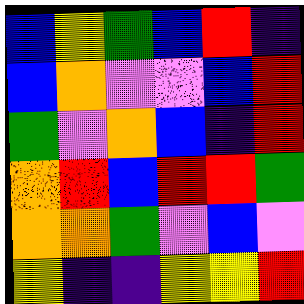[["blue", "yellow", "green", "blue", "red", "indigo"], ["blue", "orange", "violet", "violet", "blue", "red"], ["green", "violet", "orange", "blue", "indigo", "red"], ["orange", "red", "blue", "red", "red", "green"], ["orange", "orange", "green", "violet", "blue", "violet"], ["yellow", "indigo", "indigo", "yellow", "yellow", "red"]]